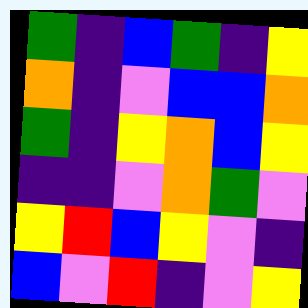[["green", "indigo", "blue", "green", "indigo", "yellow"], ["orange", "indigo", "violet", "blue", "blue", "orange"], ["green", "indigo", "yellow", "orange", "blue", "yellow"], ["indigo", "indigo", "violet", "orange", "green", "violet"], ["yellow", "red", "blue", "yellow", "violet", "indigo"], ["blue", "violet", "red", "indigo", "violet", "yellow"]]